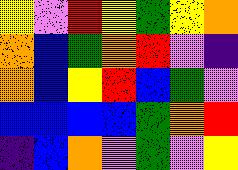[["yellow", "violet", "red", "yellow", "green", "yellow", "orange"], ["orange", "blue", "green", "orange", "red", "violet", "indigo"], ["orange", "blue", "yellow", "red", "blue", "green", "violet"], ["blue", "blue", "blue", "blue", "green", "orange", "red"], ["indigo", "blue", "orange", "violet", "green", "violet", "yellow"]]